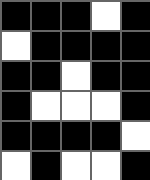[["black", "black", "black", "white", "black"], ["white", "black", "black", "black", "black"], ["black", "black", "white", "black", "black"], ["black", "white", "white", "white", "black"], ["black", "black", "black", "black", "white"], ["white", "black", "white", "white", "black"]]